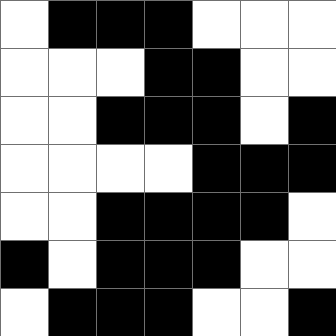[["white", "black", "black", "black", "white", "white", "white"], ["white", "white", "white", "black", "black", "white", "white"], ["white", "white", "black", "black", "black", "white", "black"], ["white", "white", "white", "white", "black", "black", "black"], ["white", "white", "black", "black", "black", "black", "white"], ["black", "white", "black", "black", "black", "white", "white"], ["white", "black", "black", "black", "white", "white", "black"]]